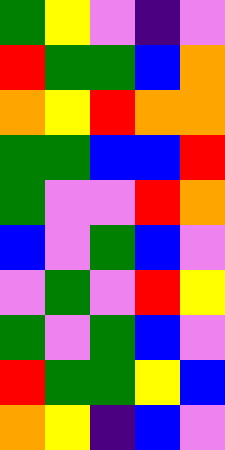[["green", "yellow", "violet", "indigo", "violet"], ["red", "green", "green", "blue", "orange"], ["orange", "yellow", "red", "orange", "orange"], ["green", "green", "blue", "blue", "red"], ["green", "violet", "violet", "red", "orange"], ["blue", "violet", "green", "blue", "violet"], ["violet", "green", "violet", "red", "yellow"], ["green", "violet", "green", "blue", "violet"], ["red", "green", "green", "yellow", "blue"], ["orange", "yellow", "indigo", "blue", "violet"]]